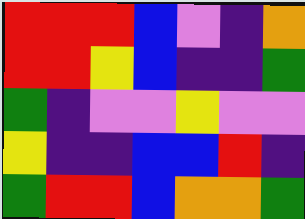[["red", "red", "red", "blue", "violet", "indigo", "orange"], ["red", "red", "yellow", "blue", "indigo", "indigo", "green"], ["green", "indigo", "violet", "violet", "yellow", "violet", "violet"], ["yellow", "indigo", "indigo", "blue", "blue", "red", "indigo"], ["green", "red", "red", "blue", "orange", "orange", "green"]]